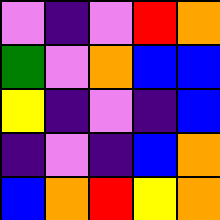[["violet", "indigo", "violet", "red", "orange"], ["green", "violet", "orange", "blue", "blue"], ["yellow", "indigo", "violet", "indigo", "blue"], ["indigo", "violet", "indigo", "blue", "orange"], ["blue", "orange", "red", "yellow", "orange"]]